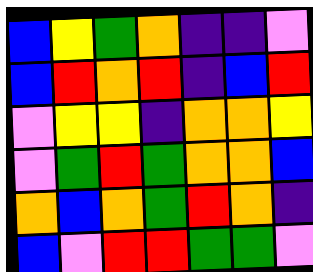[["blue", "yellow", "green", "orange", "indigo", "indigo", "violet"], ["blue", "red", "orange", "red", "indigo", "blue", "red"], ["violet", "yellow", "yellow", "indigo", "orange", "orange", "yellow"], ["violet", "green", "red", "green", "orange", "orange", "blue"], ["orange", "blue", "orange", "green", "red", "orange", "indigo"], ["blue", "violet", "red", "red", "green", "green", "violet"]]